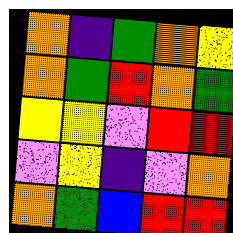[["orange", "indigo", "green", "orange", "yellow"], ["orange", "green", "red", "orange", "green"], ["yellow", "yellow", "violet", "red", "red"], ["violet", "yellow", "indigo", "violet", "orange"], ["orange", "green", "blue", "red", "red"]]